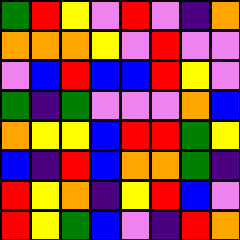[["green", "red", "yellow", "violet", "red", "violet", "indigo", "orange"], ["orange", "orange", "orange", "yellow", "violet", "red", "violet", "violet"], ["violet", "blue", "red", "blue", "blue", "red", "yellow", "violet"], ["green", "indigo", "green", "violet", "violet", "violet", "orange", "blue"], ["orange", "yellow", "yellow", "blue", "red", "red", "green", "yellow"], ["blue", "indigo", "red", "blue", "orange", "orange", "green", "indigo"], ["red", "yellow", "orange", "indigo", "yellow", "red", "blue", "violet"], ["red", "yellow", "green", "blue", "violet", "indigo", "red", "orange"]]